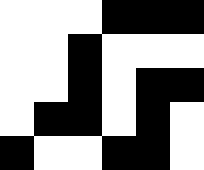[["white", "white", "white", "black", "black", "black"], ["white", "white", "black", "white", "white", "white"], ["white", "white", "black", "white", "black", "black"], ["white", "black", "black", "white", "black", "white"], ["black", "white", "white", "black", "black", "white"]]